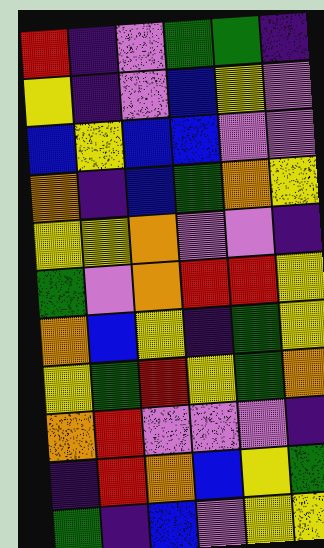[["red", "indigo", "violet", "green", "green", "indigo"], ["yellow", "indigo", "violet", "blue", "yellow", "violet"], ["blue", "yellow", "blue", "blue", "violet", "violet"], ["orange", "indigo", "blue", "green", "orange", "yellow"], ["yellow", "yellow", "orange", "violet", "violet", "indigo"], ["green", "violet", "orange", "red", "red", "yellow"], ["orange", "blue", "yellow", "indigo", "green", "yellow"], ["yellow", "green", "red", "yellow", "green", "orange"], ["orange", "red", "violet", "violet", "violet", "indigo"], ["indigo", "red", "orange", "blue", "yellow", "green"], ["green", "indigo", "blue", "violet", "yellow", "yellow"]]